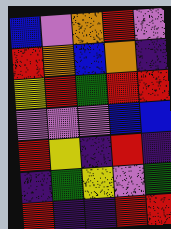[["blue", "violet", "orange", "red", "violet"], ["red", "orange", "blue", "orange", "indigo"], ["yellow", "red", "green", "red", "red"], ["violet", "violet", "violet", "blue", "blue"], ["red", "yellow", "indigo", "red", "indigo"], ["indigo", "green", "yellow", "violet", "green"], ["red", "indigo", "indigo", "red", "red"]]